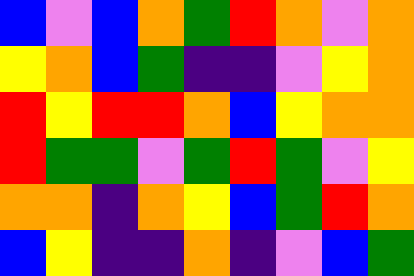[["blue", "violet", "blue", "orange", "green", "red", "orange", "violet", "orange"], ["yellow", "orange", "blue", "green", "indigo", "indigo", "violet", "yellow", "orange"], ["red", "yellow", "red", "red", "orange", "blue", "yellow", "orange", "orange"], ["red", "green", "green", "violet", "green", "red", "green", "violet", "yellow"], ["orange", "orange", "indigo", "orange", "yellow", "blue", "green", "red", "orange"], ["blue", "yellow", "indigo", "indigo", "orange", "indigo", "violet", "blue", "green"]]